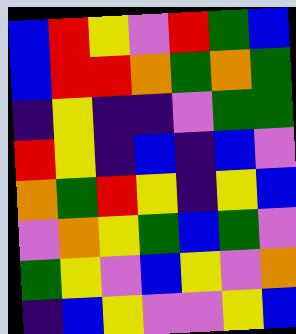[["blue", "red", "yellow", "violet", "red", "green", "blue"], ["blue", "red", "red", "orange", "green", "orange", "green"], ["indigo", "yellow", "indigo", "indigo", "violet", "green", "green"], ["red", "yellow", "indigo", "blue", "indigo", "blue", "violet"], ["orange", "green", "red", "yellow", "indigo", "yellow", "blue"], ["violet", "orange", "yellow", "green", "blue", "green", "violet"], ["green", "yellow", "violet", "blue", "yellow", "violet", "orange"], ["indigo", "blue", "yellow", "violet", "violet", "yellow", "blue"]]